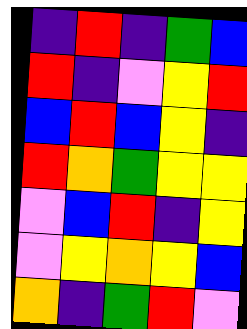[["indigo", "red", "indigo", "green", "blue"], ["red", "indigo", "violet", "yellow", "red"], ["blue", "red", "blue", "yellow", "indigo"], ["red", "orange", "green", "yellow", "yellow"], ["violet", "blue", "red", "indigo", "yellow"], ["violet", "yellow", "orange", "yellow", "blue"], ["orange", "indigo", "green", "red", "violet"]]